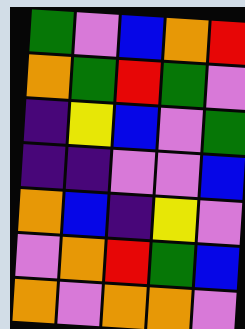[["green", "violet", "blue", "orange", "red"], ["orange", "green", "red", "green", "violet"], ["indigo", "yellow", "blue", "violet", "green"], ["indigo", "indigo", "violet", "violet", "blue"], ["orange", "blue", "indigo", "yellow", "violet"], ["violet", "orange", "red", "green", "blue"], ["orange", "violet", "orange", "orange", "violet"]]